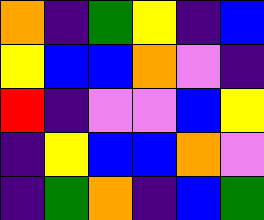[["orange", "indigo", "green", "yellow", "indigo", "blue"], ["yellow", "blue", "blue", "orange", "violet", "indigo"], ["red", "indigo", "violet", "violet", "blue", "yellow"], ["indigo", "yellow", "blue", "blue", "orange", "violet"], ["indigo", "green", "orange", "indigo", "blue", "green"]]